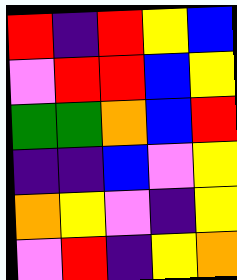[["red", "indigo", "red", "yellow", "blue"], ["violet", "red", "red", "blue", "yellow"], ["green", "green", "orange", "blue", "red"], ["indigo", "indigo", "blue", "violet", "yellow"], ["orange", "yellow", "violet", "indigo", "yellow"], ["violet", "red", "indigo", "yellow", "orange"]]